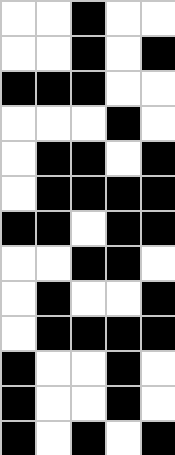[["white", "white", "black", "white", "white"], ["white", "white", "black", "white", "black"], ["black", "black", "black", "white", "white"], ["white", "white", "white", "black", "white"], ["white", "black", "black", "white", "black"], ["white", "black", "black", "black", "black"], ["black", "black", "white", "black", "black"], ["white", "white", "black", "black", "white"], ["white", "black", "white", "white", "black"], ["white", "black", "black", "black", "black"], ["black", "white", "white", "black", "white"], ["black", "white", "white", "black", "white"], ["black", "white", "black", "white", "black"]]